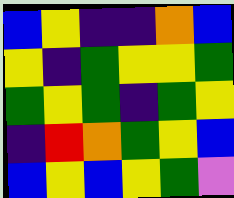[["blue", "yellow", "indigo", "indigo", "orange", "blue"], ["yellow", "indigo", "green", "yellow", "yellow", "green"], ["green", "yellow", "green", "indigo", "green", "yellow"], ["indigo", "red", "orange", "green", "yellow", "blue"], ["blue", "yellow", "blue", "yellow", "green", "violet"]]